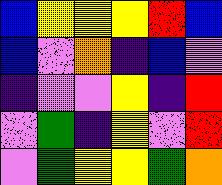[["blue", "yellow", "yellow", "yellow", "red", "blue"], ["blue", "violet", "orange", "indigo", "blue", "violet"], ["indigo", "violet", "violet", "yellow", "indigo", "red"], ["violet", "green", "indigo", "yellow", "violet", "red"], ["violet", "green", "yellow", "yellow", "green", "orange"]]